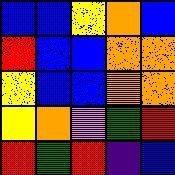[["blue", "blue", "yellow", "orange", "blue"], ["red", "blue", "blue", "orange", "orange"], ["yellow", "blue", "blue", "orange", "orange"], ["yellow", "orange", "violet", "green", "red"], ["red", "green", "red", "indigo", "blue"]]